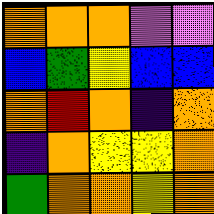[["orange", "orange", "orange", "violet", "violet"], ["blue", "green", "yellow", "blue", "blue"], ["orange", "red", "orange", "indigo", "orange"], ["indigo", "orange", "yellow", "yellow", "orange"], ["green", "orange", "orange", "yellow", "orange"]]